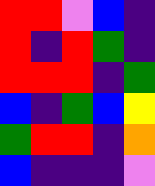[["red", "red", "violet", "blue", "indigo"], ["red", "indigo", "red", "green", "indigo"], ["red", "red", "red", "indigo", "green"], ["blue", "indigo", "green", "blue", "yellow"], ["green", "red", "red", "indigo", "orange"], ["blue", "indigo", "indigo", "indigo", "violet"]]